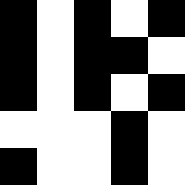[["black", "white", "black", "white", "black"], ["black", "white", "black", "black", "white"], ["black", "white", "black", "white", "black"], ["white", "white", "white", "black", "white"], ["black", "white", "white", "black", "white"]]